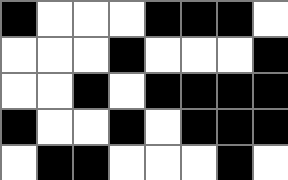[["black", "white", "white", "white", "black", "black", "black", "white"], ["white", "white", "white", "black", "white", "white", "white", "black"], ["white", "white", "black", "white", "black", "black", "black", "black"], ["black", "white", "white", "black", "white", "black", "black", "black"], ["white", "black", "black", "white", "white", "white", "black", "white"]]